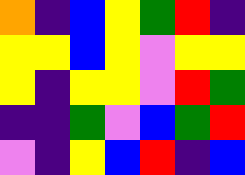[["orange", "indigo", "blue", "yellow", "green", "red", "indigo"], ["yellow", "yellow", "blue", "yellow", "violet", "yellow", "yellow"], ["yellow", "indigo", "yellow", "yellow", "violet", "red", "green"], ["indigo", "indigo", "green", "violet", "blue", "green", "red"], ["violet", "indigo", "yellow", "blue", "red", "indigo", "blue"]]